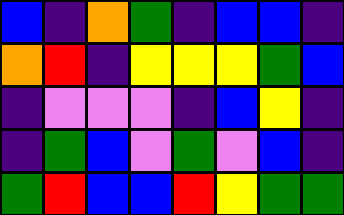[["blue", "indigo", "orange", "green", "indigo", "blue", "blue", "indigo"], ["orange", "red", "indigo", "yellow", "yellow", "yellow", "green", "blue"], ["indigo", "violet", "violet", "violet", "indigo", "blue", "yellow", "indigo"], ["indigo", "green", "blue", "violet", "green", "violet", "blue", "indigo"], ["green", "red", "blue", "blue", "red", "yellow", "green", "green"]]